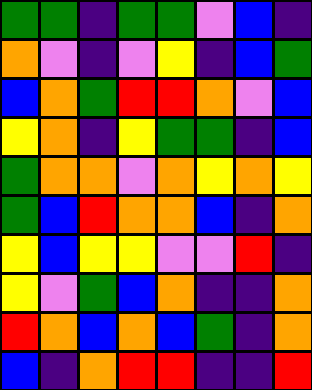[["green", "green", "indigo", "green", "green", "violet", "blue", "indigo"], ["orange", "violet", "indigo", "violet", "yellow", "indigo", "blue", "green"], ["blue", "orange", "green", "red", "red", "orange", "violet", "blue"], ["yellow", "orange", "indigo", "yellow", "green", "green", "indigo", "blue"], ["green", "orange", "orange", "violet", "orange", "yellow", "orange", "yellow"], ["green", "blue", "red", "orange", "orange", "blue", "indigo", "orange"], ["yellow", "blue", "yellow", "yellow", "violet", "violet", "red", "indigo"], ["yellow", "violet", "green", "blue", "orange", "indigo", "indigo", "orange"], ["red", "orange", "blue", "orange", "blue", "green", "indigo", "orange"], ["blue", "indigo", "orange", "red", "red", "indigo", "indigo", "red"]]